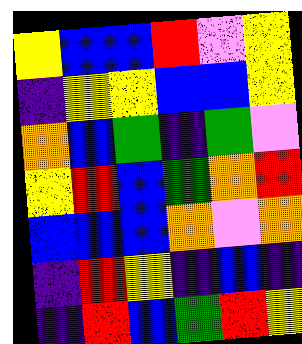[["yellow", "blue", "blue", "red", "violet", "yellow"], ["indigo", "yellow", "yellow", "blue", "blue", "yellow"], ["orange", "blue", "green", "indigo", "green", "violet"], ["yellow", "red", "blue", "green", "orange", "red"], ["blue", "blue", "blue", "orange", "violet", "orange"], ["indigo", "red", "yellow", "indigo", "blue", "indigo"], ["indigo", "red", "blue", "green", "red", "yellow"]]